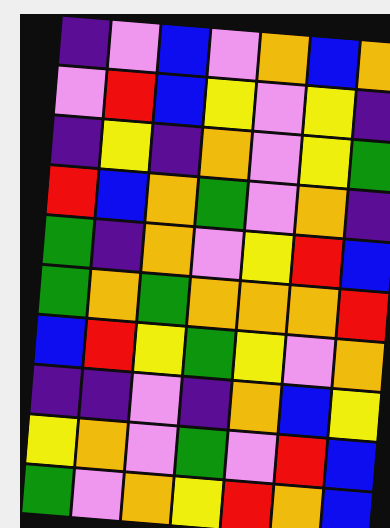[["indigo", "violet", "blue", "violet", "orange", "blue", "orange"], ["violet", "red", "blue", "yellow", "violet", "yellow", "indigo"], ["indigo", "yellow", "indigo", "orange", "violet", "yellow", "green"], ["red", "blue", "orange", "green", "violet", "orange", "indigo"], ["green", "indigo", "orange", "violet", "yellow", "red", "blue"], ["green", "orange", "green", "orange", "orange", "orange", "red"], ["blue", "red", "yellow", "green", "yellow", "violet", "orange"], ["indigo", "indigo", "violet", "indigo", "orange", "blue", "yellow"], ["yellow", "orange", "violet", "green", "violet", "red", "blue"], ["green", "violet", "orange", "yellow", "red", "orange", "blue"]]